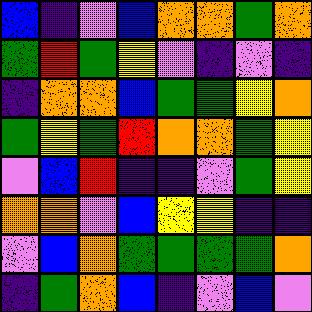[["blue", "indigo", "violet", "blue", "orange", "orange", "green", "orange"], ["green", "red", "green", "yellow", "violet", "indigo", "violet", "indigo"], ["indigo", "orange", "orange", "blue", "green", "green", "yellow", "orange"], ["green", "yellow", "green", "red", "orange", "orange", "green", "yellow"], ["violet", "blue", "red", "indigo", "indigo", "violet", "green", "yellow"], ["orange", "orange", "violet", "blue", "yellow", "yellow", "indigo", "indigo"], ["violet", "blue", "orange", "green", "green", "green", "green", "orange"], ["indigo", "green", "orange", "blue", "indigo", "violet", "blue", "violet"]]